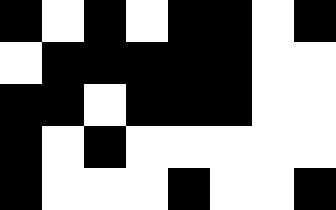[["black", "white", "black", "white", "black", "black", "white", "black"], ["white", "black", "black", "black", "black", "black", "white", "white"], ["black", "black", "white", "black", "black", "black", "white", "white"], ["black", "white", "black", "white", "white", "white", "white", "white"], ["black", "white", "white", "white", "black", "white", "white", "black"]]